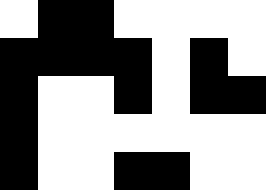[["white", "black", "black", "white", "white", "white", "white"], ["black", "black", "black", "black", "white", "black", "white"], ["black", "white", "white", "black", "white", "black", "black"], ["black", "white", "white", "white", "white", "white", "white"], ["black", "white", "white", "black", "black", "white", "white"]]